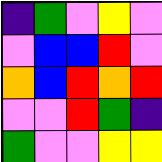[["indigo", "green", "violet", "yellow", "violet"], ["violet", "blue", "blue", "red", "violet"], ["orange", "blue", "red", "orange", "red"], ["violet", "violet", "red", "green", "indigo"], ["green", "violet", "violet", "yellow", "yellow"]]